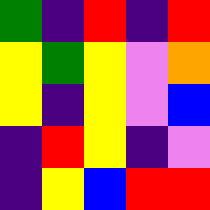[["green", "indigo", "red", "indigo", "red"], ["yellow", "green", "yellow", "violet", "orange"], ["yellow", "indigo", "yellow", "violet", "blue"], ["indigo", "red", "yellow", "indigo", "violet"], ["indigo", "yellow", "blue", "red", "red"]]